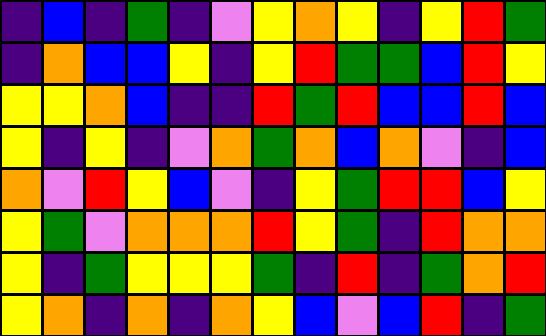[["indigo", "blue", "indigo", "green", "indigo", "violet", "yellow", "orange", "yellow", "indigo", "yellow", "red", "green"], ["indigo", "orange", "blue", "blue", "yellow", "indigo", "yellow", "red", "green", "green", "blue", "red", "yellow"], ["yellow", "yellow", "orange", "blue", "indigo", "indigo", "red", "green", "red", "blue", "blue", "red", "blue"], ["yellow", "indigo", "yellow", "indigo", "violet", "orange", "green", "orange", "blue", "orange", "violet", "indigo", "blue"], ["orange", "violet", "red", "yellow", "blue", "violet", "indigo", "yellow", "green", "red", "red", "blue", "yellow"], ["yellow", "green", "violet", "orange", "orange", "orange", "red", "yellow", "green", "indigo", "red", "orange", "orange"], ["yellow", "indigo", "green", "yellow", "yellow", "yellow", "green", "indigo", "red", "indigo", "green", "orange", "red"], ["yellow", "orange", "indigo", "orange", "indigo", "orange", "yellow", "blue", "violet", "blue", "red", "indigo", "green"]]